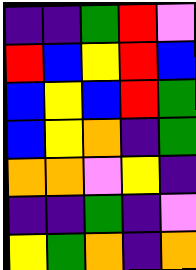[["indigo", "indigo", "green", "red", "violet"], ["red", "blue", "yellow", "red", "blue"], ["blue", "yellow", "blue", "red", "green"], ["blue", "yellow", "orange", "indigo", "green"], ["orange", "orange", "violet", "yellow", "indigo"], ["indigo", "indigo", "green", "indigo", "violet"], ["yellow", "green", "orange", "indigo", "orange"]]